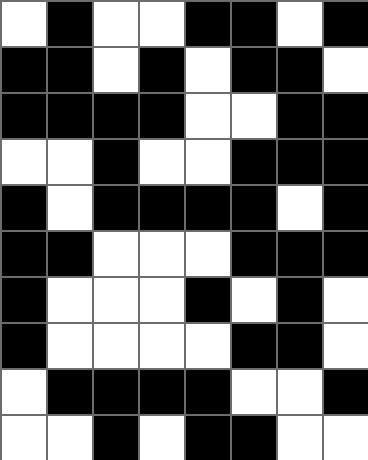[["white", "black", "white", "white", "black", "black", "white", "black"], ["black", "black", "white", "black", "white", "black", "black", "white"], ["black", "black", "black", "black", "white", "white", "black", "black"], ["white", "white", "black", "white", "white", "black", "black", "black"], ["black", "white", "black", "black", "black", "black", "white", "black"], ["black", "black", "white", "white", "white", "black", "black", "black"], ["black", "white", "white", "white", "black", "white", "black", "white"], ["black", "white", "white", "white", "white", "black", "black", "white"], ["white", "black", "black", "black", "black", "white", "white", "black"], ["white", "white", "black", "white", "black", "black", "white", "white"]]